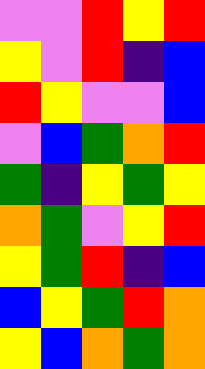[["violet", "violet", "red", "yellow", "red"], ["yellow", "violet", "red", "indigo", "blue"], ["red", "yellow", "violet", "violet", "blue"], ["violet", "blue", "green", "orange", "red"], ["green", "indigo", "yellow", "green", "yellow"], ["orange", "green", "violet", "yellow", "red"], ["yellow", "green", "red", "indigo", "blue"], ["blue", "yellow", "green", "red", "orange"], ["yellow", "blue", "orange", "green", "orange"]]